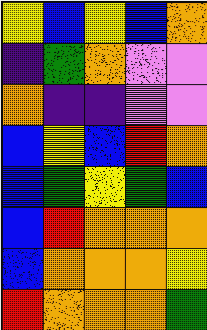[["yellow", "blue", "yellow", "blue", "orange"], ["indigo", "green", "orange", "violet", "violet"], ["orange", "indigo", "indigo", "violet", "violet"], ["blue", "yellow", "blue", "red", "orange"], ["blue", "green", "yellow", "green", "blue"], ["blue", "red", "orange", "orange", "orange"], ["blue", "orange", "orange", "orange", "yellow"], ["red", "orange", "orange", "orange", "green"]]